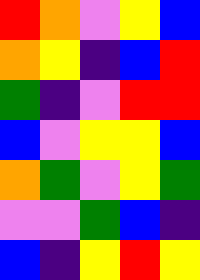[["red", "orange", "violet", "yellow", "blue"], ["orange", "yellow", "indigo", "blue", "red"], ["green", "indigo", "violet", "red", "red"], ["blue", "violet", "yellow", "yellow", "blue"], ["orange", "green", "violet", "yellow", "green"], ["violet", "violet", "green", "blue", "indigo"], ["blue", "indigo", "yellow", "red", "yellow"]]